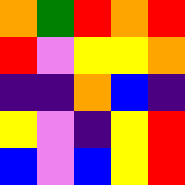[["orange", "green", "red", "orange", "red"], ["red", "violet", "yellow", "yellow", "orange"], ["indigo", "indigo", "orange", "blue", "indigo"], ["yellow", "violet", "indigo", "yellow", "red"], ["blue", "violet", "blue", "yellow", "red"]]